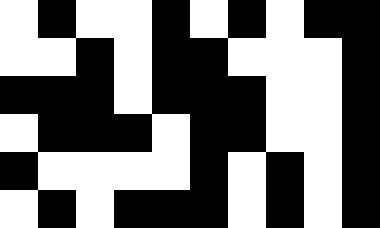[["white", "black", "white", "white", "black", "white", "black", "white", "black", "black"], ["white", "white", "black", "white", "black", "black", "white", "white", "white", "black"], ["black", "black", "black", "white", "black", "black", "black", "white", "white", "black"], ["white", "black", "black", "black", "white", "black", "black", "white", "white", "black"], ["black", "white", "white", "white", "white", "black", "white", "black", "white", "black"], ["white", "black", "white", "black", "black", "black", "white", "black", "white", "black"]]